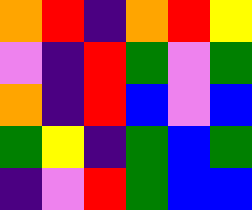[["orange", "red", "indigo", "orange", "red", "yellow"], ["violet", "indigo", "red", "green", "violet", "green"], ["orange", "indigo", "red", "blue", "violet", "blue"], ["green", "yellow", "indigo", "green", "blue", "green"], ["indigo", "violet", "red", "green", "blue", "blue"]]